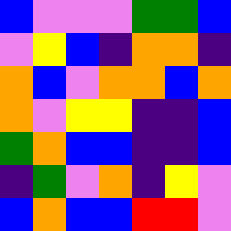[["blue", "violet", "violet", "violet", "green", "green", "blue"], ["violet", "yellow", "blue", "indigo", "orange", "orange", "indigo"], ["orange", "blue", "violet", "orange", "orange", "blue", "orange"], ["orange", "violet", "yellow", "yellow", "indigo", "indigo", "blue"], ["green", "orange", "blue", "blue", "indigo", "indigo", "blue"], ["indigo", "green", "violet", "orange", "indigo", "yellow", "violet"], ["blue", "orange", "blue", "blue", "red", "red", "violet"]]